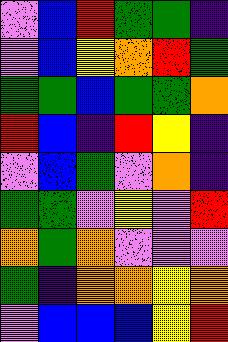[["violet", "blue", "red", "green", "green", "indigo"], ["violet", "blue", "yellow", "orange", "red", "green"], ["green", "green", "blue", "green", "green", "orange"], ["red", "blue", "indigo", "red", "yellow", "indigo"], ["violet", "blue", "green", "violet", "orange", "indigo"], ["green", "green", "violet", "yellow", "violet", "red"], ["orange", "green", "orange", "violet", "violet", "violet"], ["green", "indigo", "orange", "orange", "yellow", "orange"], ["violet", "blue", "blue", "blue", "yellow", "red"]]